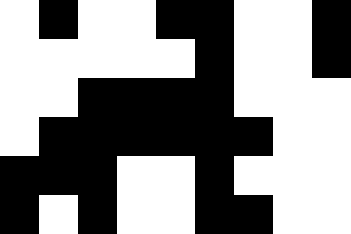[["white", "black", "white", "white", "black", "black", "white", "white", "black"], ["white", "white", "white", "white", "white", "black", "white", "white", "black"], ["white", "white", "black", "black", "black", "black", "white", "white", "white"], ["white", "black", "black", "black", "black", "black", "black", "white", "white"], ["black", "black", "black", "white", "white", "black", "white", "white", "white"], ["black", "white", "black", "white", "white", "black", "black", "white", "white"]]